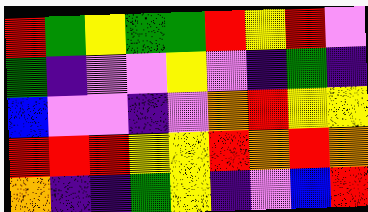[["red", "green", "yellow", "green", "green", "red", "yellow", "red", "violet"], ["green", "indigo", "violet", "violet", "yellow", "violet", "indigo", "green", "indigo"], ["blue", "violet", "violet", "indigo", "violet", "orange", "red", "yellow", "yellow"], ["red", "red", "red", "yellow", "yellow", "red", "orange", "red", "orange"], ["orange", "indigo", "indigo", "green", "yellow", "indigo", "violet", "blue", "red"]]